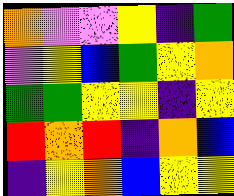[["orange", "violet", "violet", "yellow", "indigo", "green"], ["violet", "yellow", "blue", "green", "yellow", "orange"], ["green", "green", "yellow", "yellow", "indigo", "yellow"], ["red", "orange", "red", "indigo", "orange", "blue"], ["indigo", "yellow", "orange", "blue", "yellow", "yellow"]]